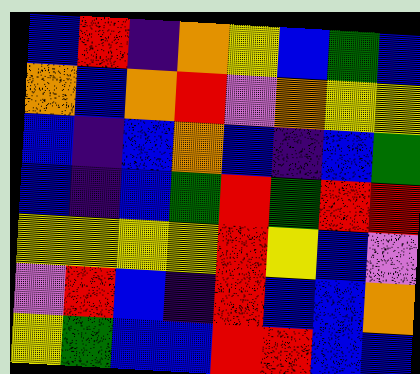[["blue", "red", "indigo", "orange", "yellow", "blue", "green", "blue"], ["orange", "blue", "orange", "red", "violet", "orange", "yellow", "yellow"], ["blue", "indigo", "blue", "orange", "blue", "indigo", "blue", "green"], ["blue", "indigo", "blue", "green", "red", "green", "red", "red"], ["yellow", "yellow", "yellow", "yellow", "red", "yellow", "blue", "violet"], ["violet", "red", "blue", "indigo", "red", "blue", "blue", "orange"], ["yellow", "green", "blue", "blue", "red", "red", "blue", "blue"]]